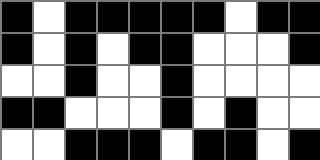[["black", "white", "black", "black", "black", "black", "black", "white", "black", "black"], ["black", "white", "black", "white", "black", "black", "white", "white", "white", "black"], ["white", "white", "black", "white", "white", "black", "white", "white", "white", "white"], ["black", "black", "white", "white", "white", "black", "white", "black", "white", "white"], ["white", "white", "black", "black", "black", "white", "black", "black", "white", "black"]]